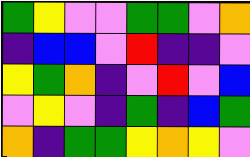[["green", "yellow", "violet", "violet", "green", "green", "violet", "orange"], ["indigo", "blue", "blue", "violet", "red", "indigo", "indigo", "violet"], ["yellow", "green", "orange", "indigo", "violet", "red", "violet", "blue"], ["violet", "yellow", "violet", "indigo", "green", "indigo", "blue", "green"], ["orange", "indigo", "green", "green", "yellow", "orange", "yellow", "violet"]]